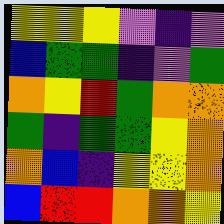[["yellow", "yellow", "yellow", "violet", "indigo", "violet"], ["blue", "green", "green", "indigo", "violet", "green"], ["orange", "yellow", "red", "green", "orange", "orange"], ["green", "indigo", "green", "green", "yellow", "orange"], ["orange", "blue", "indigo", "yellow", "yellow", "orange"], ["blue", "red", "red", "orange", "orange", "yellow"]]